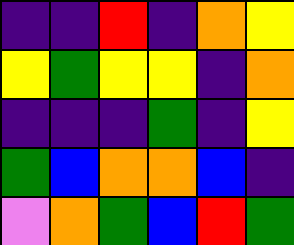[["indigo", "indigo", "red", "indigo", "orange", "yellow"], ["yellow", "green", "yellow", "yellow", "indigo", "orange"], ["indigo", "indigo", "indigo", "green", "indigo", "yellow"], ["green", "blue", "orange", "orange", "blue", "indigo"], ["violet", "orange", "green", "blue", "red", "green"]]